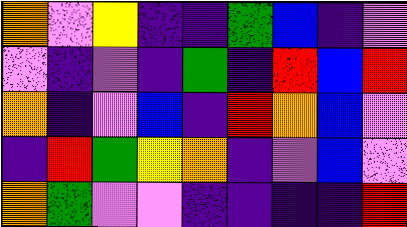[["orange", "violet", "yellow", "indigo", "indigo", "green", "blue", "indigo", "violet"], ["violet", "indigo", "violet", "indigo", "green", "indigo", "red", "blue", "red"], ["orange", "indigo", "violet", "blue", "indigo", "red", "orange", "blue", "violet"], ["indigo", "red", "green", "yellow", "orange", "indigo", "violet", "blue", "violet"], ["orange", "green", "violet", "violet", "indigo", "indigo", "indigo", "indigo", "red"]]